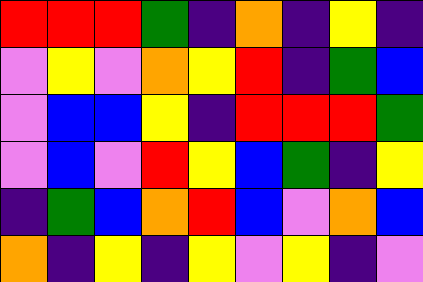[["red", "red", "red", "green", "indigo", "orange", "indigo", "yellow", "indigo"], ["violet", "yellow", "violet", "orange", "yellow", "red", "indigo", "green", "blue"], ["violet", "blue", "blue", "yellow", "indigo", "red", "red", "red", "green"], ["violet", "blue", "violet", "red", "yellow", "blue", "green", "indigo", "yellow"], ["indigo", "green", "blue", "orange", "red", "blue", "violet", "orange", "blue"], ["orange", "indigo", "yellow", "indigo", "yellow", "violet", "yellow", "indigo", "violet"]]